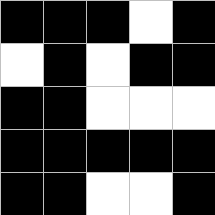[["black", "black", "black", "white", "black"], ["white", "black", "white", "black", "black"], ["black", "black", "white", "white", "white"], ["black", "black", "black", "black", "black"], ["black", "black", "white", "white", "black"]]